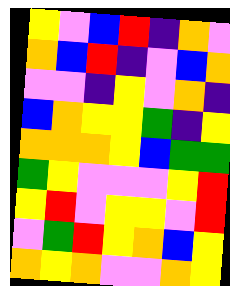[["yellow", "violet", "blue", "red", "indigo", "orange", "violet"], ["orange", "blue", "red", "indigo", "violet", "blue", "orange"], ["violet", "violet", "indigo", "yellow", "violet", "orange", "indigo"], ["blue", "orange", "yellow", "yellow", "green", "indigo", "yellow"], ["orange", "orange", "orange", "yellow", "blue", "green", "green"], ["green", "yellow", "violet", "violet", "violet", "yellow", "red"], ["yellow", "red", "violet", "yellow", "yellow", "violet", "red"], ["violet", "green", "red", "yellow", "orange", "blue", "yellow"], ["orange", "yellow", "orange", "violet", "violet", "orange", "yellow"]]